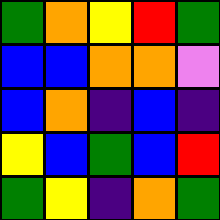[["green", "orange", "yellow", "red", "green"], ["blue", "blue", "orange", "orange", "violet"], ["blue", "orange", "indigo", "blue", "indigo"], ["yellow", "blue", "green", "blue", "red"], ["green", "yellow", "indigo", "orange", "green"]]